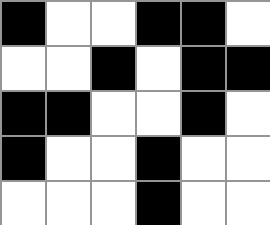[["black", "white", "white", "black", "black", "white"], ["white", "white", "black", "white", "black", "black"], ["black", "black", "white", "white", "black", "white"], ["black", "white", "white", "black", "white", "white"], ["white", "white", "white", "black", "white", "white"]]